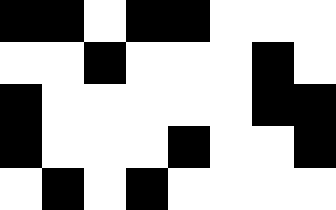[["black", "black", "white", "black", "black", "white", "white", "white"], ["white", "white", "black", "white", "white", "white", "black", "white"], ["black", "white", "white", "white", "white", "white", "black", "black"], ["black", "white", "white", "white", "black", "white", "white", "black"], ["white", "black", "white", "black", "white", "white", "white", "white"]]